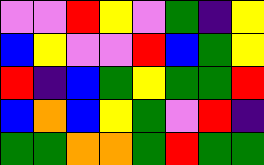[["violet", "violet", "red", "yellow", "violet", "green", "indigo", "yellow"], ["blue", "yellow", "violet", "violet", "red", "blue", "green", "yellow"], ["red", "indigo", "blue", "green", "yellow", "green", "green", "red"], ["blue", "orange", "blue", "yellow", "green", "violet", "red", "indigo"], ["green", "green", "orange", "orange", "green", "red", "green", "green"]]